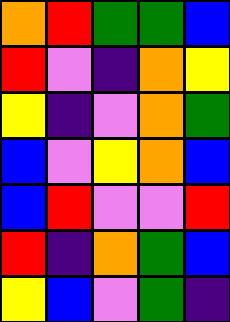[["orange", "red", "green", "green", "blue"], ["red", "violet", "indigo", "orange", "yellow"], ["yellow", "indigo", "violet", "orange", "green"], ["blue", "violet", "yellow", "orange", "blue"], ["blue", "red", "violet", "violet", "red"], ["red", "indigo", "orange", "green", "blue"], ["yellow", "blue", "violet", "green", "indigo"]]